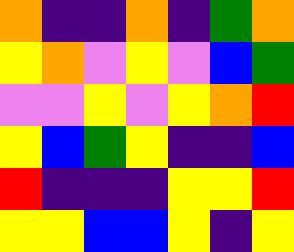[["orange", "indigo", "indigo", "orange", "indigo", "green", "orange"], ["yellow", "orange", "violet", "yellow", "violet", "blue", "green"], ["violet", "violet", "yellow", "violet", "yellow", "orange", "red"], ["yellow", "blue", "green", "yellow", "indigo", "indigo", "blue"], ["red", "indigo", "indigo", "indigo", "yellow", "yellow", "red"], ["yellow", "yellow", "blue", "blue", "yellow", "indigo", "yellow"]]